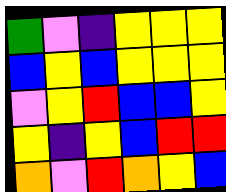[["green", "violet", "indigo", "yellow", "yellow", "yellow"], ["blue", "yellow", "blue", "yellow", "yellow", "yellow"], ["violet", "yellow", "red", "blue", "blue", "yellow"], ["yellow", "indigo", "yellow", "blue", "red", "red"], ["orange", "violet", "red", "orange", "yellow", "blue"]]